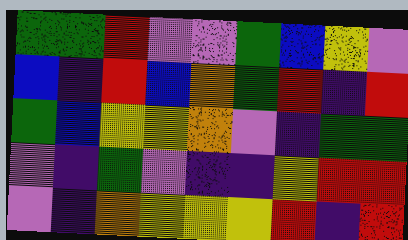[["green", "green", "red", "violet", "violet", "green", "blue", "yellow", "violet"], ["blue", "indigo", "red", "blue", "orange", "green", "red", "indigo", "red"], ["green", "blue", "yellow", "yellow", "orange", "violet", "indigo", "green", "green"], ["violet", "indigo", "green", "violet", "indigo", "indigo", "yellow", "red", "red"], ["violet", "indigo", "orange", "yellow", "yellow", "yellow", "red", "indigo", "red"]]